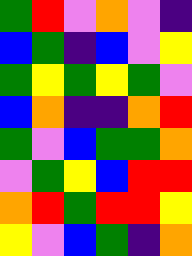[["green", "red", "violet", "orange", "violet", "indigo"], ["blue", "green", "indigo", "blue", "violet", "yellow"], ["green", "yellow", "green", "yellow", "green", "violet"], ["blue", "orange", "indigo", "indigo", "orange", "red"], ["green", "violet", "blue", "green", "green", "orange"], ["violet", "green", "yellow", "blue", "red", "red"], ["orange", "red", "green", "red", "red", "yellow"], ["yellow", "violet", "blue", "green", "indigo", "orange"]]